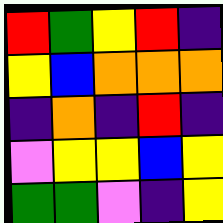[["red", "green", "yellow", "red", "indigo"], ["yellow", "blue", "orange", "orange", "orange"], ["indigo", "orange", "indigo", "red", "indigo"], ["violet", "yellow", "yellow", "blue", "yellow"], ["green", "green", "violet", "indigo", "yellow"]]